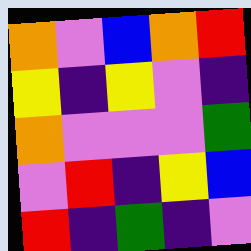[["orange", "violet", "blue", "orange", "red"], ["yellow", "indigo", "yellow", "violet", "indigo"], ["orange", "violet", "violet", "violet", "green"], ["violet", "red", "indigo", "yellow", "blue"], ["red", "indigo", "green", "indigo", "violet"]]